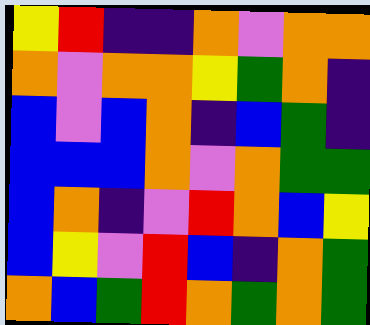[["yellow", "red", "indigo", "indigo", "orange", "violet", "orange", "orange"], ["orange", "violet", "orange", "orange", "yellow", "green", "orange", "indigo"], ["blue", "violet", "blue", "orange", "indigo", "blue", "green", "indigo"], ["blue", "blue", "blue", "orange", "violet", "orange", "green", "green"], ["blue", "orange", "indigo", "violet", "red", "orange", "blue", "yellow"], ["blue", "yellow", "violet", "red", "blue", "indigo", "orange", "green"], ["orange", "blue", "green", "red", "orange", "green", "orange", "green"]]